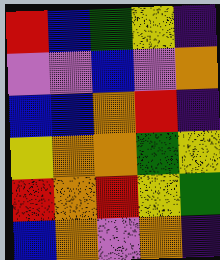[["red", "blue", "green", "yellow", "indigo"], ["violet", "violet", "blue", "violet", "orange"], ["blue", "blue", "orange", "red", "indigo"], ["yellow", "orange", "orange", "green", "yellow"], ["red", "orange", "red", "yellow", "green"], ["blue", "orange", "violet", "orange", "indigo"]]